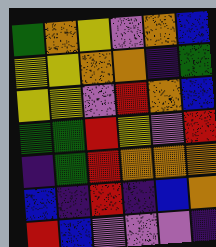[["green", "orange", "yellow", "violet", "orange", "blue"], ["yellow", "yellow", "orange", "orange", "indigo", "green"], ["yellow", "yellow", "violet", "red", "orange", "blue"], ["green", "green", "red", "yellow", "violet", "red"], ["indigo", "green", "red", "orange", "orange", "orange"], ["blue", "indigo", "red", "indigo", "blue", "orange"], ["red", "blue", "violet", "violet", "violet", "indigo"]]